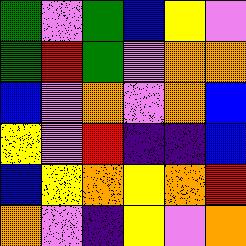[["green", "violet", "green", "blue", "yellow", "violet"], ["green", "red", "green", "violet", "orange", "orange"], ["blue", "violet", "orange", "violet", "orange", "blue"], ["yellow", "violet", "red", "indigo", "indigo", "blue"], ["blue", "yellow", "orange", "yellow", "orange", "red"], ["orange", "violet", "indigo", "yellow", "violet", "orange"]]